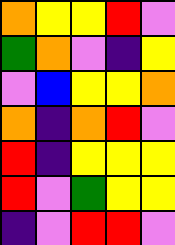[["orange", "yellow", "yellow", "red", "violet"], ["green", "orange", "violet", "indigo", "yellow"], ["violet", "blue", "yellow", "yellow", "orange"], ["orange", "indigo", "orange", "red", "violet"], ["red", "indigo", "yellow", "yellow", "yellow"], ["red", "violet", "green", "yellow", "yellow"], ["indigo", "violet", "red", "red", "violet"]]